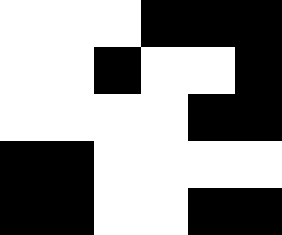[["white", "white", "white", "black", "black", "black"], ["white", "white", "black", "white", "white", "black"], ["white", "white", "white", "white", "black", "black"], ["black", "black", "white", "white", "white", "white"], ["black", "black", "white", "white", "black", "black"]]